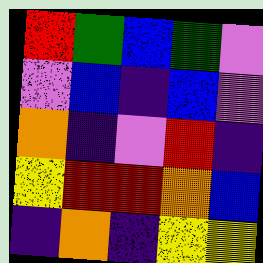[["red", "green", "blue", "green", "violet"], ["violet", "blue", "indigo", "blue", "violet"], ["orange", "indigo", "violet", "red", "indigo"], ["yellow", "red", "red", "orange", "blue"], ["indigo", "orange", "indigo", "yellow", "yellow"]]